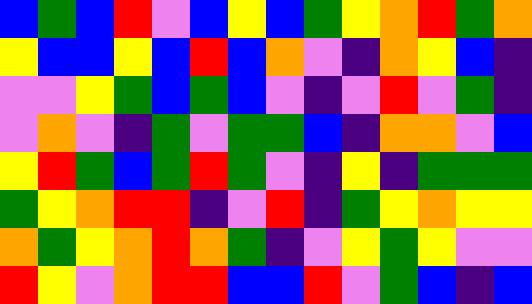[["blue", "green", "blue", "red", "violet", "blue", "yellow", "blue", "green", "yellow", "orange", "red", "green", "orange"], ["yellow", "blue", "blue", "yellow", "blue", "red", "blue", "orange", "violet", "indigo", "orange", "yellow", "blue", "indigo"], ["violet", "violet", "yellow", "green", "blue", "green", "blue", "violet", "indigo", "violet", "red", "violet", "green", "indigo"], ["violet", "orange", "violet", "indigo", "green", "violet", "green", "green", "blue", "indigo", "orange", "orange", "violet", "blue"], ["yellow", "red", "green", "blue", "green", "red", "green", "violet", "indigo", "yellow", "indigo", "green", "green", "green"], ["green", "yellow", "orange", "red", "red", "indigo", "violet", "red", "indigo", "green", "yellow", "orange", "yellow", "yellow"], ["orange", "green", "yellow", "orange", "red", "orange", "green", "indigo", "violet", "yellow", "green", "yellow", "violet", "violet"], ["red", "yellow", "violet", "orange", "red", "red", "blue", "blue", "red", "violet", "green", "blue", "indigo", "blue"]]